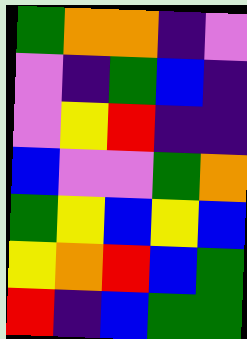[["green", "orange", "orange", "indigo", "violet"], ["violet", "indigo", "green", "blue", "indigo"], ["violet", "yellow", "red", "indigo", "indigo"], ["blue", "violet", "violet", "green", "orange"], ["green", "yellow", "blue", "yellow", "blue"], ["yellow", "orange", "red", "blue", "green"], ["red", "indigo", "blue", "green", "green"]]